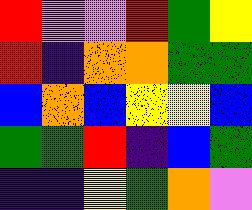[["red", "violet", "violet", "red", "green", "yellow"], ["red", "indigo", "orange", "orange", "green", "green"], ["blue", "orange", "blue", "yellow", "yellow", "blue"], ["green", "green", "red", "indigo", "blue", "green"], ["indigo", "indigo", "yellow", "green", "orange", "violet"]]